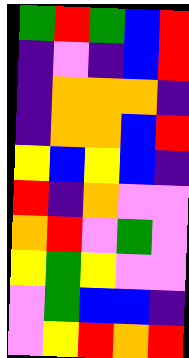[["green", "red", "green", "blue", "red"], ["indigo", "violet", "indigo", "blue", "red"], ["indigo", "orange", "orange", "orange", "indigo"], ["indigo", "orange", "orange", "blue", "red"], ["yellow", "blue", "yellow", "blue", "indigo"], ["red", "indigo", "orange", "violet", "violet"], ["orange", "red", "violet", "green", "violet"], ["yellow", "green", "yellow", "violet", "violet"], ["violet", "green", "blue", "blue", "indigo"], ["violet", "yellow", "red", "orange", "red"]]